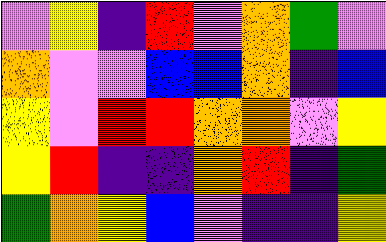[["violet", "yellow", "indigo", "red", "violet", "orange", "green", "violet"], ["orange", "violet", "violet", "blue", "blue", "orange", "indigo", "blue"], ["yellow", "violet", "red", "red", "orange", "orange", "violet", "yellow"], ["yellow", "red", "indigo", "indigo", "orange", "red", "indigo", "green"], ["green", "orange", "yellow", "blue", "violet", "indigo", "indigo", "yellow"]]